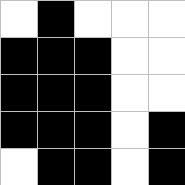[["white", "black", "white", "white", "white"], ["black", "black", "black", "white", "white"], ["black", "black", "black", "white", "white"], ["black", "black", "black", "white", "black"], ["white", "black", "black", "white", "black"]]